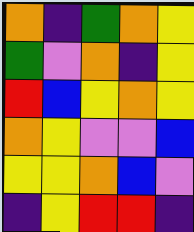[["orange", "indigo", "green", "orange", "yellow"], ["green", "violet", "orange", "indigo", "yellow"], ["red", "blue", "yellow", "orange", "yellow"], ["orange", "yellow", "violet", "violet", "blue"], ["yellow", "yellow", "orange", "blue", "violet"], ["indigo", "yellow", "red", "red", "indigo"]]